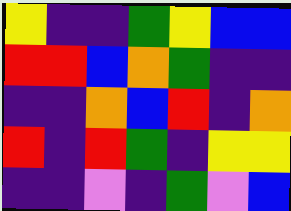[["yellow", "indigo", "indigo", "green", "yellow", "blue", "blue"], ["red", "red", "blue", "orange", "green", "indigo", "indigo"], ["indigo", "indigo", "orange", "blue", "red", "indigo", "orange"], ["red", "indigo", "red", "green", "indigo", "yellow", "yellow"], ["indigo", "indigo", "violet", "indigo", "green", "violet", "blue"]]